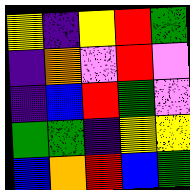[["yellow", "indigo", "yellow", "red", "green"], ["indigo", "orange", "violet", "red", "violet"], ["indigo", "blue", "red", "green", "violet"], ["green", "green", "indigo", "yellow", "yellow"], ["blue", "orange", "red", "blue", "green"]]